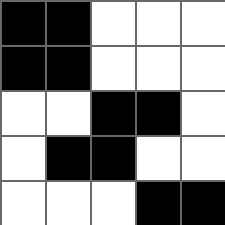[["black", "black", "white", "white", "white"], ["black", "black", "white", "white", "white"], ["white", "white", "black", "black", "white"], ["white", "black", "black", "white", "white"], ["white", "white", "white", "black", "black"]]